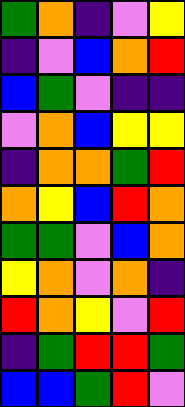[["green", "orange", "indigo", "violet", "yellow"], ["indigo", "violet", "blue", "orange", "red"], ["blue", "green", "violet", "indigo", "indigo"], ["violet", "orange", "blue", "yellow", "yellow"], ["indigo", "orange", "orange", "green", "red"], ["orange", "yellow", "blue", "red", "orange"], ["green", "green", "violet", "blue", "orange"], ["yellow", "orange", "violet", "orange", "indigo"], ["red", "orange", "yellow", "violet", "red"], ["indigo", "green", "red", "red", "green"], ["blue", "blue", "green", "red", "violet"]]